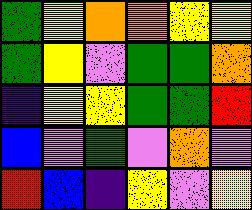[["green", "yellow", "orange", "orange", "yellow", "yellow"], ["green", "yellow", "violet", "green", "green", "orange"], ["indigo", "yellow", "yellow", "green", "green", "red"], ["blue", "violet", "green", "violet", "orange", "violet"], ["red", "blue", "indigo", "yellow", "violet", "yellow"]]